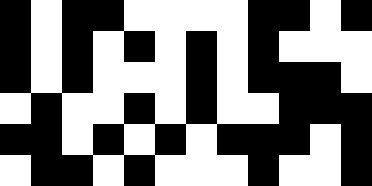[["black", "white", "black", "black", "white", "white", "white", "white", "black", "black", "white", "black"], ["black", "white", "black", "white", "black", "white", "black", "white", "black", "white", "white", "white"], ["black", "white", "black", "white", "white", "white", "black", "white", "black", "black", "black", "white"], ["white", "black", "white", "white", "black", "white", "black", "white", "white", "black", "black", "black"], ["black", "black", "white", "black", "white", "black", "white", "black", "black", "black", "white", "black"], ["white", "black", "black", "white", "black", "white", "white", "white", "black", "white", "white", "black"]]